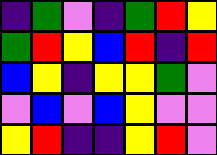[["indigo", "green", "violet", "indigo", "green", "red", "yellow"], ["green", "red", "yellow", "blue", "red", "indigo", "red"], ["blue", "yellow", "indigo", "yellow", "yellow", "green", "violet"], ["violet", "blue", "violet", "blue", "yellow", "violet", "violet"], ["yellow", "red", "indigo", "indigo", "yellow", "red", "violet"]]